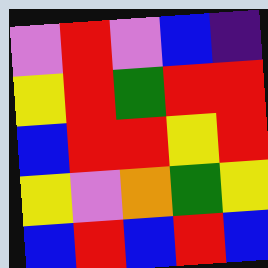[["violet", "red", "violet", "blue", "indigo"], ["yellow", "red", "green", "red", "red"], ["blue", "red", "red", "yellow", "red"], ["yellow", "violet", "orange", "green", "yellow"], ["blue", "red", "blue", "red", "blue"]]